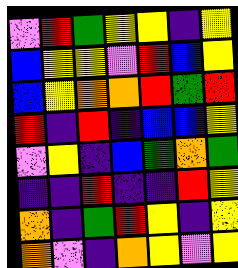[["violet", "red", "green", "yellow", "yellow", "indigo", "yellow"], ["blue", "yellow", "yellow", "violet", "red", "blue", "yellow"], ["blue", "yellow", "orange", "orange", "red", "green", "red"], ["red", "indigo", "red", "indigo", "blue", "blue", "yellow"], ["violet", "yellow", "indigo", "blue", "green", "orange", "green"], ["indigo", "indigo", "red", "indigo", "indigo", "red", "yellow"], ["orange", "indigo", "green", "red", "yellow", "indigo", "yellow"], ["orange", "violet", "indigo", "orange", "yellow", "violet", "yellow"]]